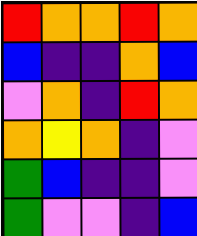[["red", "orange", "orange", "red", "orange"], ["blue", "indigo", "indigo", "orange", "blue"], ["violet", "orange", "indigo", "red", "orange"], ["orange", "yellow", "orange", "indigo", "violet"], ["green", "blue", "indigo", "indigo", "violet"], ["green", "violet", "violet", "indigo", "blue"]]